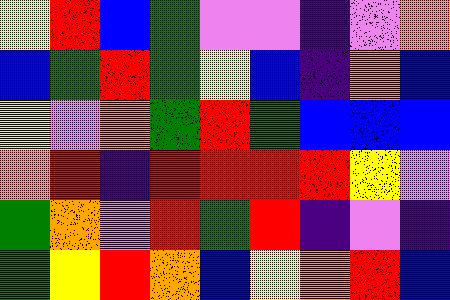[["yellow", "red", "blue", "green", "violet", "violet", "indigo", "violet", "orange"], ["blue", "green", "red", "green", "yellow", "blue", "indigo", "orange", "blue"], ["yellow", "violet", "orange", "green", "red", "green", "blue", "blue", "blue"], ["orange", "red", "indigo", "red", "red", "red", "red", "yellow", "violet"], ["green", "orange", "violet", "red", "green", "red", "indigo", "violet", "indigo"], ["green", "yellow", "red", "orange", "blue", "yellow", "orange", "red", "blue"]]